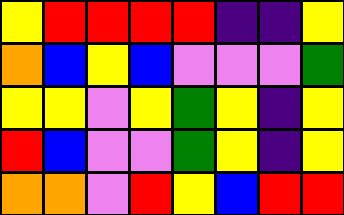[["yellow", "red", "red", "red", "red", "indigo", "indigo", "yellow"], ["orange", "blue", "yellow", "blue", "violet", "violet", "violet", "green"], ["yellow", "yellow", "violet", "yellow", "green", "yellow", "indigo", "yellow"], ["red", "blue", "violet", "violet", "green", "yellow", "indigo", "yellow"], ["orange", "orange", "violet", "red", "yellow", "blue", "red", "red"]]